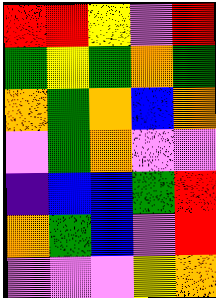[["red", "red", "yellow", "violet", "red"], ["green", "yellow", "green", "orange", "green"], ["orange", "green", "orange", "blue", "orange"], ["violet", "green", "orange", "violet", "violet"], ["indigo", "blue", "blue", "green", "red"], ["orange", "green", "blue", "violet", "red"], ["violet", "violet", "violet", "yellow", "orange"]]